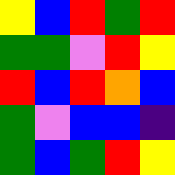[["yellow", "blue", "red", "green", "red"], ["green", "green", "violet", "red", "yellow"], ["red", "blue", "red", "orange", "blue"], ["green", "violet", "blue", "blue", "indigo"], ["green", "blue", "green", "red", "yellow"]]